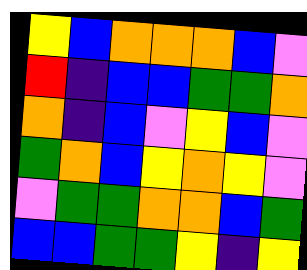[["yellow", "blue", "orange", "orange", "orange", "blue", "violet"], ["red", "indigo", "blue", "blue", "green", "green", "orange"], ["orange", "indigo", "blue", "violet", "yellow", "blue", "violet"], ["green", "orange", "blue", "yellow", "orange", "yellow", "violet"], ["violet", "green", "green", "orange", "orange", "blue", "green"], ["blue", "blue", "green", "green", "yellow", "indigo", "yellow"]]